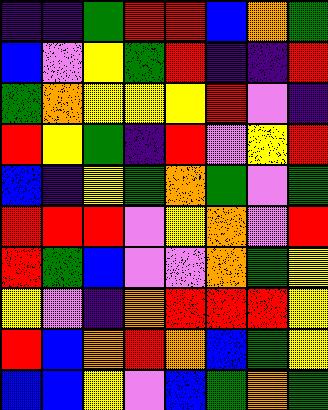[["indigo", "indigo", "green", "red", "red", "blue", "orange", "green"], ["blue", "violet", "yellow", "green", "red", "indigo", "indigo", "red"], ["green", "orange", "yellow", "yellow", "yellow", "red", "violet", "indigo"], ["red", "yellow", "green", "indigo", "red", "violet", "yellow", "red"], ["blue", "indigo", "yellow", "green", "orange", "green", "violet", "green"], ["red", "red", "red", "violet", "yellow", "orange", "violet", "red"], ["red", "green", "blue", "violet", "violet", "orange", "green", "yellow"], ["yellow", "violet", "indigo", "orange", "red", "red", "red", "yellow"], ["red", "blue", "orange", "red", "orange", "blue", "green", "yellow"], ["blue", "blue", "yellow", "violet", "blue", "green", "orange", "green"]]